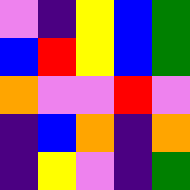[["violet", "indigo", "yellow", "blue", "green"], ["blue", "red", "yellow", "blue", "green"], ["orange", "violet", "violet", "red", "violet"], ["indigo", "blue", "orange", "indigo", "orange"], ["indigo", "yellow", "violet", "indigo", "green"]]